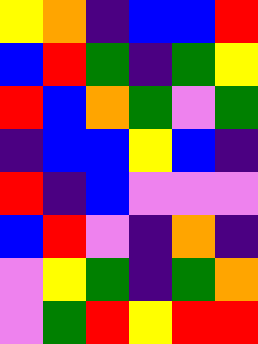[["yellow", "orange", "indigo", "blue", "blue", "red"], ["blue", "red", "green", "indigo", "green", "yellow"], ["red", "blue", "orange", "green", "violet", "green"], ["indigo", "blue", "blue", "yellow", "blue", "indigo"], ["red", "indigo", "blue", "violet", "violet", "violet"], ["blue", "red", "violet", "indigo", "orange", "indigo"], ["violet", "yellow", "green", "indigo", "green", "orange"], ["violet", "green", "red", "yellow", "red", "red"]]